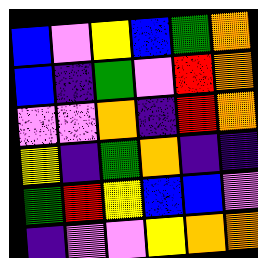[["blue", "violet", "yellow", "blue", "green", "orange"], ["blue", "indigo", "green", "violet", "red", "orange"], ["violet", "violet", "orange", "indigo", "red", "orange"], ["yellow", "indigo", "green", "orange", "indigo", "indigo"], ["green", "red", "yellow", "blue", "blue", "violet"], ["indigo", "violet", "violet", "yellow", "orange", "orange"]]